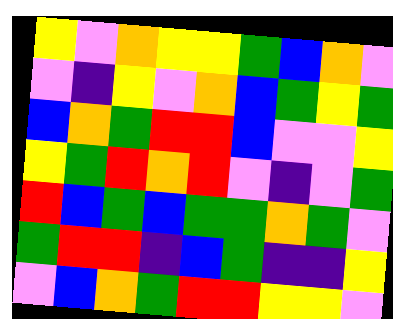[["yellow", "violet", "orange", "yellow", "yellow", "green", "blue", "orange", "violet"], ["violet", "indigo", "yellow", "violet", "orange", "blue", "green", "yellow", "green"], ["blue", "orange", "green", "red", "red", "blue", "violet", "violet", "yellow"], ["yellow", "green", "red", "orange", "red", "violet", "indigo", "violet", "green"], ["red", "blue", "green", "blue", "green", "green", "orange", "green", "violet"], ["green", "red", "red", "indigo", "blue", "green", "indigo", "indigo", "yellow"], ["violet", "blue", "orange", "green", "red", "red", "yellow", "yellow", "violet"]]